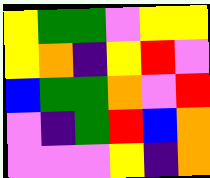[["yellow", "green", "green", "violet", "yellow", "yellow"], ["yellow", "orange", "indigo", "yellow", "red", "violet"], ["blue", "green", "green", "orange", "violet", "red"], ["violet", "indigo", "green", "red", "blue", "orange"], ["violet", "violet", "violet", "yellow", "indigo", "orange"]]